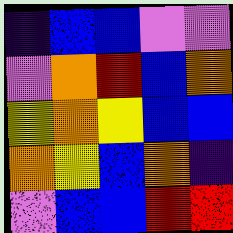[["indigo", "blue", "blue", "violet", "violet"], ["violet", "orange", "red", "blue", "orange"], ["yellow", "orange", "yellow", "blue", "blue"], ["orange", "yellow", "blue", "orange", "indigo"], ["violet", "blue", "blue", "red", "red"]]